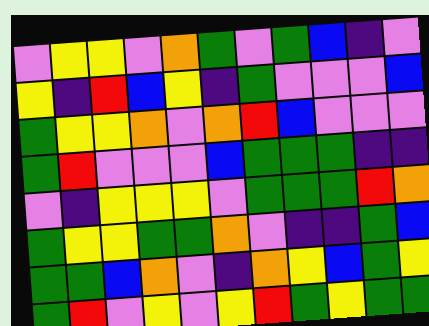[["violet", "yellow", "yellow", "violet", "orange", "green", "violet", "green", "blue", "indigo", "violet"], ["yellow", "indigo", "red", "blue", "yellow", "indigo", "green", "violet", "violet", "violet", "blue"], ["green", "yellow", "yellow", "orange", "violet", "orange", "red", "blue", "violet", "violet", "violet"], ["green", "red", "violet", "violet", "violet", "blue", "green", "green", "green", "indigo", "indigo"], ["violet", "indigo", "yellow", "yellow", "yellow", "violet", "green", "green", "green", "red", "orange"], ["green", "yellow", "yellow", "green", "green", "orange", "violet", "indigo", "indigo", "green", "blue"], ["green", "green", "blue", "orange", "violet", "indigo", "orange", "yellow", "blue", "green", "yellow"], ["green", "red", "violet", "yellow", "violet", "yellow", "red", "green", "yellow", "green", "green"]]